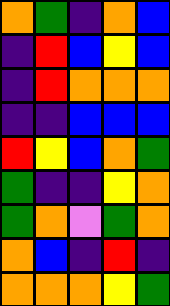[["orange", "green", "indigo", "orange", "blue"], ["indigo", "red", "blue", "yellow", "blue"], ["indigo", "red", "orange", "orange", "orange"], ["indigo", "indigo", "blue", "blue", "blue"], ["red", "yellow", "blue", "orange", "green"], ["green", "indigo", "indigo", "yellow", "orange"], ["green", "orange", "violet", "green", "orange"], ["orange", "blue", "indigo", "red", "indigo"], ["orange", "orange", "orange", "yellow", "green"]]